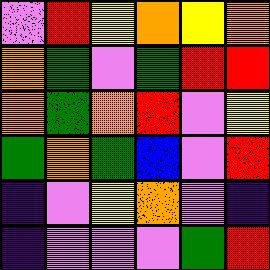[["violet", "red", "yellow", "orange", "yellow", "orange"], ["orange", "green", "violet", "green", "red", "red"], ["orange", "green", "orange", "red", "violet", "yellow"], ["green", "orange", "green", "blue", "violet", "red"], ["indigo", "violet", "yellow", "orange", "violet", "indigo"], ["indigo", "violet", "violet", "violet", "green", "red"]]